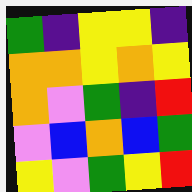[["green", "indigo", "yellow", "yellow", "indigo"], ["orange", "orange", "yellow", "orange", "yellow"], ["orange", "violet", "green", "indigo", "red"], ["violet", "blue", "orange", "blue", "green"], ["yellow", "violet", "green", "yellow", "red"]]